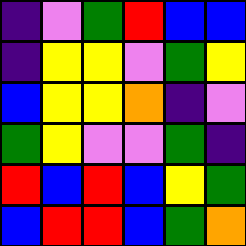[["indigo", "violet", "green", "red", "blue", "blue"], ["indigo", "yellow", "yellow", "violet", "green", "yellow"], ["blue", "yellow", "yellow", "orange", "indigo", "violet"], ["green", "yellow", "violet", "violet", "green", "indigo"], ["red", "blue", "red", "blue", "yellow", "green"], ["blue", "red", "red", "blue", "green", "orange"]]